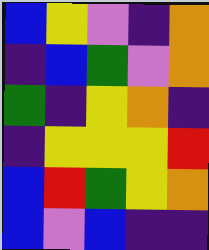[["blue", "yellow", "violet", "indigo", "orange"], ["indigo", "blue", "green", "violet", "orange"], ["green", "indigo", "yellow", "orange", "indigo"], ["indigo", "yellow", "yellow", "yellow", "red"], ["blue", "red", "green", "yellow", "orange"], ["blue", "violet", "blue", "indigo", "indigo"]]